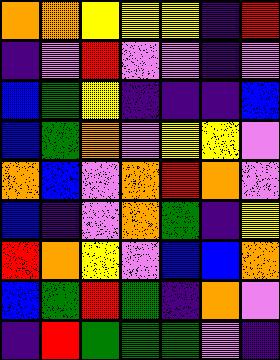[["orange", "orange", "yellow", "yellow", "yellow", "indigo", "red"], ["indigo", "violet", "red", "violet", "violet", "indigo", "violet"], ["blue", "green", "yellow", "indigo", "indigo", "indigo", "blue"], ["blue", "green", "orange", "violet", "yellow", "yellow", "violet"], ["orange", "blue", "violet", "orange", "red", "orange", "violet"], ["blue", "indigo", "violet", "orange", "green", "indigo", "yellow"], ["red", "orange", "yellow", "violet", "blue", "blue", "orange"], ["blue", "green", "red", "green", "indigo", "orange", "violet"], ["indigo", "red", "green", "green", "green", "violet", "indigo"]]